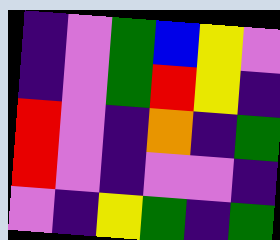[["indigo", "violet", "green", "blue", "yellow", "violet"], ["indigo", "violet", "green", "red", "yellow", "indigo"], ["red", "violet", "indigo", "orange", "indigo", "green"], ["red", "violet", "indigo", "violet", "violet", "indigo"], ["violet", "indigo", "yellow", "green", "indigo", "green"]]